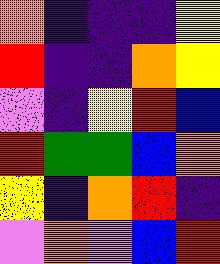[["orange", "indigo", "indigo", "indigo", "yellow"], ["red", "indigo", "indigo", "orange", "yellow"], ["violet", "indigo", "yellow", "red", "blue"], ["red", "green", "green", "blue", "orange"], ["yellow", "indigo", "orange", "red", "indigo"], ["violet", "orange", "violet", "blue", "red"]]